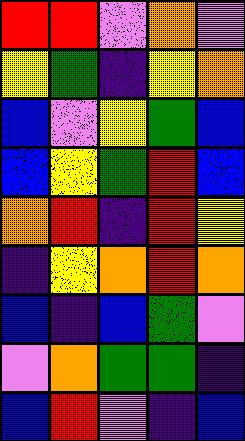[["red", "red", "violet", "orange", "violet"], ["yellow", "green", "indigo", "yellow", "orange"], ["blue", "violet", "yellow", "green", "blue"], ["blue", "yellow", "green", "red", "blue"], ["orange", "red", "indigo", "red", "yellow"], ["indigo", "yellow", "orange", "red", "orange"], ["blue", "indigo", "blue", "green", "violet"], ["violet", "orange", "green", "green", "indigo"], ["blue", "red", "violet", "indigo", "blue"]]